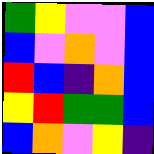[["green", "yellow", "violet", "violet", "blue"], ["blue", "violet", "orange", "violet", "blue"], ["red", "blue", "indigo", "orange", "blue"], ["yellow", "red", "green", "green", "blue"], ["blue", "orange", "violet", "yellow", "indigo"]]